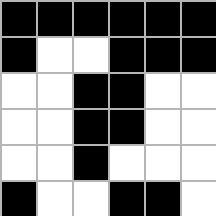[["black", "black", "black", "black", "black", "black"], ["black", "white", "white", "black", "black", "black"], ["white", "white", "black", "black", "white", "white"], ["white", "white", "black", "black", "white", "white"], ["white", "white", "black", "white", "white", "white"], ["black", "white", "white", "black", "black", "white"]]